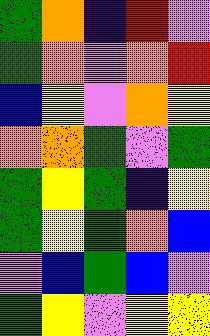[["green", "orange", "indigo", "red", "violet"], ["green", "orange", "violet", "orange", "red"], ["blue", "yellow", "violet", "orange", "yellow"], ["orange", "orange", "green", "violet", "green"], ["green", "yellow", "green", "indigo", "yellow"], ["green", "yellow", "green", "orange", "blue"], ["violet", "blue", "green", "blue", "violet"], ["green", "yellow", "violet", "yellow", "yellow"]]